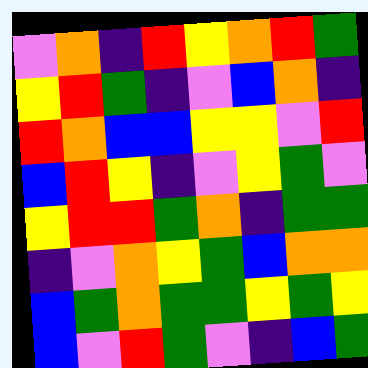[["violet", "orange", "indigo", "red", "yellow", "orange", "red", "green"], ["yellow", "red", "green", "indigo", "violet", "blue", "orange", "indigo"], ["red", "orange", "blue", "blue", "yellow", "yellow", "violet", "red"], ["blue", "red", "yellow", "indigo", "violet", "yellow", "green", "violet"], ["yellow", "red", "red", "green", "orange", "indigo", "green", "green"], ["indigo", "violet", "orange", "yellow", "green", "blue", "orange", "orange"], ["blue", "green", "orange", "green", "green", "yellow", "green", "yellow"], ["blue", "violet", "red", "green", "violet", "indigo", "blue", "green"]]